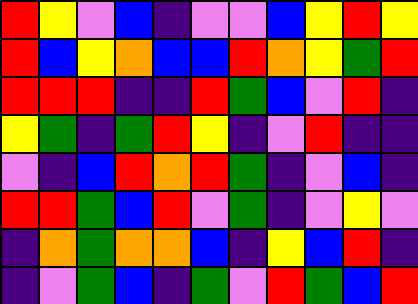[["red", "yellow", "violet", "blue", "indigo", "violet", "violet", "blue", "yellow", "red", "yellow"], ["red", "blue", "yellow", "orange", "blue", "blue", "red", "orange", "yellow", "green", "red"], ["red", "red", "red", "indigo", "indigo", "red", "green", "blue", "violet", "red", "indigo"], ["yellow", "green", "indigo", "green", "red", "yellow", "indigo", "violet", "red", "indigo", "indigo"], ["violet", "indigo", "blue", "red", "orange", "red", "green", "indigo", "violet", "blue", "indigo"], ["red", "red", "green", "blue", "red", "violet", "green", "indigo", "violet", "yellow", "violet"], ["indigo", "orange", "green", "orange", "orange", "blue", "indigo", "yellow", "blue", "red", "indigo"], ["indigo", "violet", "green", "blue", "indigo", "green", "violet", "red", "green", "blue", "red"]]